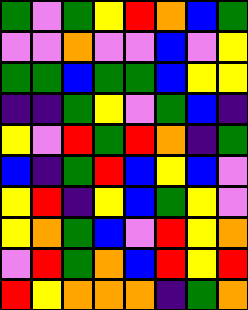[["green", "violet", "green", "yellow", "red", "orange", "blue", "green"], ["violet", "violet", "orange", "violet", "violet", "blue", "violet", "yellow"], ["green", "green", "blue", "green", "green", "blue", "yellow", "yellow"], ["indigo", "indigo", "green", "yellow", "violet", "green", "blue", "indigo"], ["yellow", "violet", "red", "green", "red", "orange", "indigo", "green"], ["blue", "indigo", "green", "red", "blue", "yellow", "blue", "violet"], ["yellow", "red", "indigo", "yellow", "blue", "green", "yellow", "violet"], ["yellow", "orange", "green", "blue", "violet", "red", "yellow", "orange"], ["violet", "red", "green", "orange", "blue", "red", "yellow", "red"], ["red", "yellow", "orange", "orange", "orange", "indigo", "green", "orange"]]